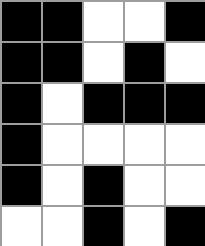[["black", "black", "white", "white", "black"], ["black", "black", "white", "black", "white"], ["black", "white", "black", "black", "black"], ["black", "white", "white", "white", "white"], ["black", "white", "black", "white", "white"], ["white", "white", "black", "white", "black"]]